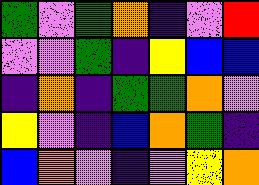[["green", "violet", "green", "orange", "indigo", "violet", "red"], ["violet", "violet", "green", "indigo", "yellow", "blue", "blue"], ["indigo", "orange", "indigo", "green", "green", "orange", "violet"], ["yellow", "violet", "indigo", "blue", "orange", "green", "indigo"], ["blue", "orange", "violet", "indigo", "violet", "yellow", "orange"]]